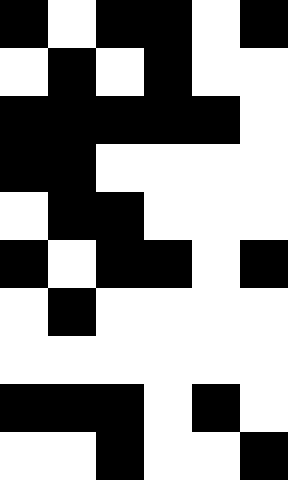[["black", "white", "black", "black", "white", "black"], ["white", "black", "white", "black", "white", "white"], ["black", "black", "black", "black", "black", "white"], ["black", "black", "white", "white", "white", "white"], ["white", "black", "black", "white", "white", "white"], ["black", "white", "black", "black", "white", "black"], ["white", "black", "white", "white", "white", "white"], ["white", "white", "white", "white", "white", "white"], ["black", "black", "black", "white", "black", "white"], ["white", "white", "black", "white", "white", "black"]]